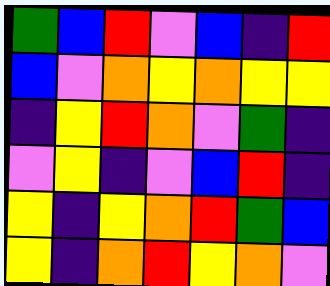[["green", "blue", "red", "violet", "blue", "indigo", "red"], ["blue", "violet", "orange", "yellow", "orange", "yellow", "yellow"], ["indigo", "yellow", "red", "orange", "violet", "green", "indigo"], ["violet", "yellow", "indigo", "violet", "blue", "red", "indigo"], ["yellow", "indigo", "yellow", "orange", "red", "green", "blue"], ["yellow", "indigo", "orange", "red", "yellow", "orange", "violet"]]